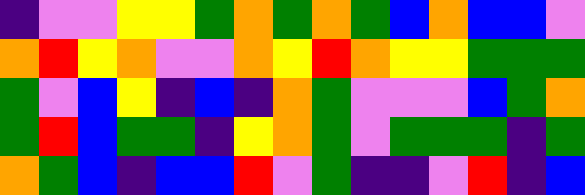[["indigo", "violet", "violet", "yellow", "yellow", "green", "orange", "green", "orange", "green", "blue", "orange", "blue", "blue", "violet"], ["orange", "red", "yellow", "orange", "violet", "violet", "orange", "yellow", "red", "orange", "yellow", "yellow", "green", "green", "green"], ["green", "violet", "blue", "yellow", "indigo", "blue", "indigo", "orange", "green", "violet", "violet", "violet", "blue", "green", "orange"], ["green", "red", "blue", "green", "green", "indigo", "yellow", "orange", "green", "violet", "green", "green", "green", "indigo", "green"], ["orange", "green", "blue", "indigo", "blue", "blue", "red", "violet", "green", "indigo", "indigo", "violet", "red", "indigo", "blue"]]